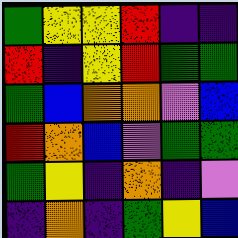[["green", "yellow", "yellow", "red", "indigo", "indigo"], ["red", "indigo", "yellow", "red", "green", "green"], ["green", "blue", "orange", "orange", "violet", "blue"], ["red", "orange", "blue", "violet", "green", "green"], ["green", "yellow", "indigo", "orange", "indigo", "violet"], ["indigo", "orange", "indigo", "green", "yellow", "blue"]]